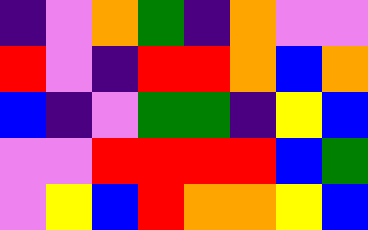[["indigo", "violet", "orange", "green", "indigo", "orange", "violet", "violet"], ["red", "violet", "indigo", "red", "red", "orange", "blue", "orange"], ["blue", "indigo", "violet", "green", "green", "indigo", "yellow", "blue"], ["violet", "violet", "red", "red", "red", "red", "blue", "green"], ["violet", "yellow", "blue", "red", "orange", "orange", "yellow", "blue"]]